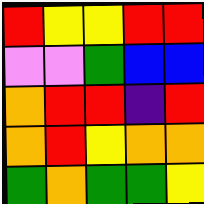[["red", "yellow", "yellow", "red", "red"], ["violet", "violet", "green", "blue", "blue"], ["orange", "red", "red", "indigo", "red"], ["orange", "red", "yellow", "orange", "orange"], ["green", "orange", "green", "green", "yellow"]]